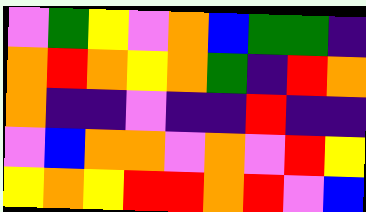[["violet", "green", "yellow", "violet", "orange", "blue", "green", "green", "indigo"], ["orange", "red", "orange", "yellow", "orange", "green", "indigo", "red", "orange"], ["orange", "indigo", "indigo", "violet", "indigo", "indigo", "red", "indigo", "indigo"], ["violet", "blue", "orange", "orange", "violet", "orange", "violet", "red", "yellow"], ["yellow", "orange", "yellow", "red", "red", "orange", "red", "violet", "blue"]]